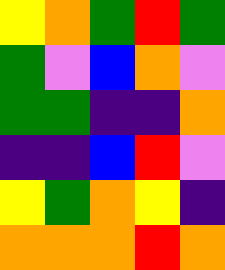[["yellow", "orange", "green", "red", "green"], ["green", "violet", "blue", "orange", "violet"], ["green", "green", "indigo", "indigo", "orange"], ["indigo", "indigo", "blue", "red", "violet"], ["yellow", "green", "orange", "yellow", "indigo"], ["orange", "orange", "orange", "red", "orange"]]